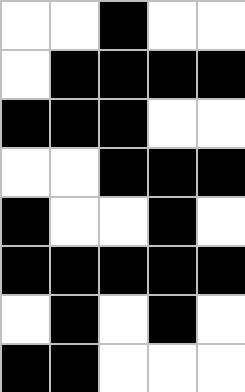[["white", "white", "black", "white", "white"], ["white", "black", "black", "black", "black"], ["black", "black", "black", "white", "white"], ["white", "white", "black", "black", "black"], ["black", "white", "white", "black", "white"], ["black", "black", "black", "black", "black"], ["white", "black", "white", "black", "white"], ["black", "black", "white", "white", "white"]]